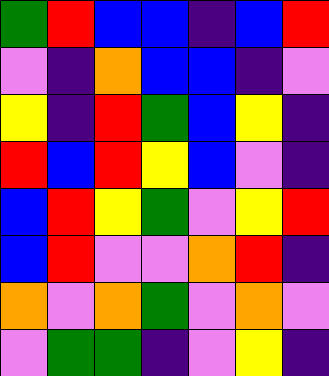[["green", "red", "blue", "blue", "indigo", "blue", "red"], ["violet", "indigo", "orange", "blue", "blue", "indigo", "violet"], ["yellow", "indigo", "red", "green", "blue", "yellow", "indigo"], ["red", "blue", "red", "yellow", "blue", "violet", "indigo"], ["blue", "red", "yellow", "green", "violet", "yellow", "red"], ["blue", "red", "violet", "violet", "orange", "red", "indigo"], ["orange", "violet", "orange", "green", "violet", "orange", "violet"], ["violet", "green", "green", "indigo", "violet", "yellow", "indigo"]]